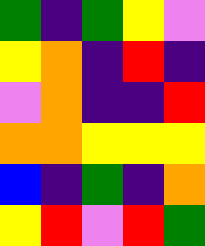[["green", "indigo", "green", "yellow", "violet"], ["yellow", "orange", "indigo", "red", "indigo"], ["violet", "orange", "indigo", "indigo", "red"], ["orange", "orange", "yellow", "yellow", "yellow"], ["blue", "indigo", "green", "indigo", "orange"], ["yellow", "red", "violet", "red", "green"]]